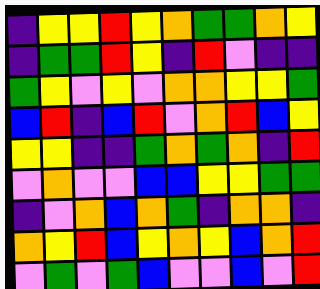[["indigo", "yellow", "yellow", "red", "yellow", "orange", "green", "green", "orange", "yellow"], ["indigo", "green", "green", "red", "yellow", "indigo", "red", "violet", "indigo", "indigo"], ["green", "yellow", "violet", "yellow", "violet", "orange", "orange", "yellow", "yellow", "green"], ["blue", "red", "indigo", "blue", "red", "violet", "orange", "red", "blue", "yellow"], ["yellow", "yellow", "indigo", "indigo", "green", "orange", "green", "orange", "indigo", "red"], ["violet", "orange", "violet", "violet", "blue", "blue", "yellow", "yellow", "green", "green"], ["indigo", "violet", "orange", "blue", "orange", "green", "indigo", "orange", "orange", "indigo"], ["orange", "yellow", "red", "blue", "yellow", "orange", "yellow", "blue", "orange", "red"], ["violet", "green", "violet", "green", "blue", "violet", "violet", "blue", "violet", "red"]]